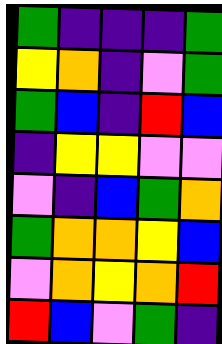[["green", "indigo", "indigo", "indigo", "green"], ["yellow", "orange", "indigo", "violet", "green"], ["green", "blue", "indigo", "red", "blue"], ["indigo", "yellow", "yellow", "violet", "violet"], ["violet", "indigo", "blue", "green", "orange"], ["green", "orange", "orange", "yellow", "blue"], ["violet", "orange", "yellow", "orange", "red"], ["red", "blue", "violet", "green", "indigo"]]